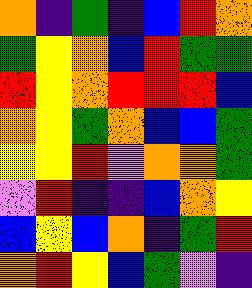[["orange", "indigo", "green", "indigo", "blue", "red", "orange"], ["green", "yellow", "orange", "blue", "red", "green", "green"], ["red", "yellow", "orange", "red", "red", "red", "blue"], ["orange", "yellow", "green", "orange", "blue", "blue", "green"], ["yellow", "yellow", "red", "violet", "orange", "orange", "green"], ["violet", "red", "indigo", "indigo", "blue", "orange", "yellow"], ["blue", "yellow", "blue", "orange", "indigo", "green", "red"], ["orange", "red", "yellow", "blue", "green", "violet", "indigo"]]